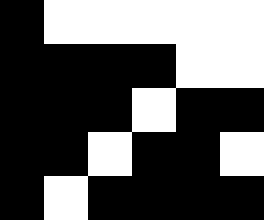[["black", "white", "white", "white", "white", "white"], ["black", "black", "black", "black", "white", "white"], ["black", "black", "black", "white", "black", "black"], ["black", "black", "white", "black", "black", "white"], ["black", "white", "black", "black", "black", "black"]]